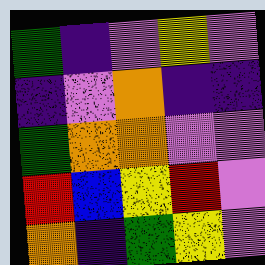[["green", "indigo", "violet", "yellow", "violet"], ["indigo", "violet", "orange", "indigo", "indigo"], ["green", "orange", "orange", "violet", "violet"], ["red", "blue", "yellow", "red", "violet"], ["orange", "indigo", "green", "yellow", "violet"]]